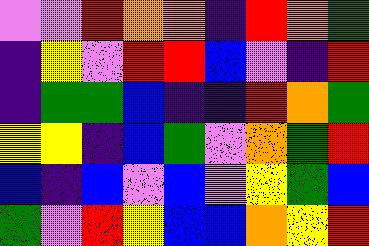[["violet", "violet", "red", "orange", "orange", "indigo", "red", "orange", "green"], ["indigo", "yellow", "violet", "red", "red", "blue", "violet", "indigo", "red"], ["indigo", "green", "green", "blue", "indigo", "indigo", "red", "orange", "green"], ["yellow", "yellow", "indigo", "blue", "green", "violet", "orange", "green", "red"], ["blue", "indigo", "blue", "violet", "blue", "violet", "yellow", "green", "blue"], ["green", "violet", "red", "yellow", "blue", "blue", "orange", "yellow", "red"]]